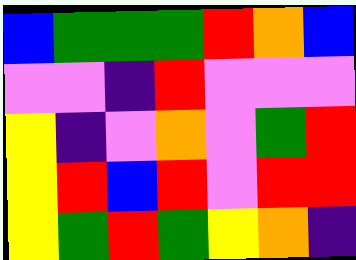[["blue", "green", "green", "green", "red", "orange", "blue"], ["violet", "violet", "indigo", "red", "violet", "violet", "violet"], ["yellow", "indigo", "violet", "orange", "violet", "green", "red"], ["yellow", "red", "blue", "red", "violet", "red", "red"], ["yellow", "green", "red", "green", "yellow", "orange", "indigo"]]